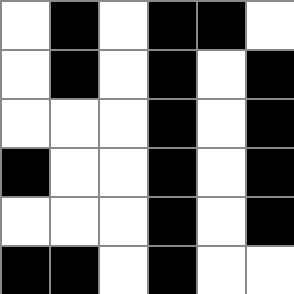[["white", "black", "white", "black", "black", "white"], ["white", "black", "white", "black", "white", "black"], ["white", "white", "white", "black", "white", "black"], ["black", "white", "white", "black", "white", "black"], ["white", "white", "white", "black", "white", "black"], ["black", "black", "white", "black", "white", "white"]]